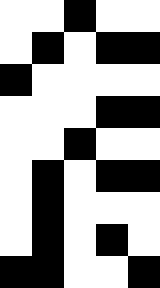[["white", "white", "black", "white", "white"], ["white", "black", "white", "black", "black"], ["black", "white", "white", "white", "white"], ["white", "white", "white", "black", "black"], ["white", "white", "black", "white", "white"], ["white", "black", "white", "black", "black"], ["white", "black", "white", "white", "white"], ["white", "black", "white", "black", "white"], ["black", "black", "white", "white", "black"]]